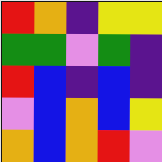[["red", "orange", "indigo", "yellow", "yellow"], ["green", "green", "violet", "green", "indigo"], ["red", "blue", "indigo", "blue", "indigo"], ["violet", "blue", "orange", "blue", "yellow"], ["orange", "blue", "orange", "red", "violet"]]